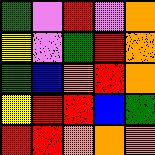[["green", "violet", "red", "violet", "orange"], ["yellow", "violet", "green", "red", "orange"], ["green", "blue", "orange", "red", "orange"], ["yellow", "red", "red", "blue", "green"], ["red", "red", "orange", "orange", "orange"]]